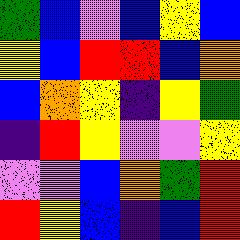[["green", "blue", "violet", "blue", "yellow", "blue"], ["yellow", "blue", "red", "red", "blue", "orange"], ["blue", "orange", "yellow", "indigo", "yellow", "green"], ["indigo", "red", "yellow", "violet", "violet", "yellow"], ["violet", "violet", "blue", "orange", "green", "red"], ["red", "yellow", "blue", "indigo", "blue", "red"]]